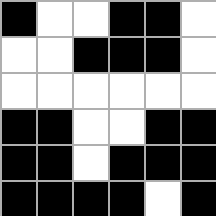[["black", "white", "white", "black", "black", "white"], ["white", "white", "black", "black", "black", "white"], ["white", "white", "white", "white", "white", "white"], ["black", "black", "white", "white", "black", "black"], ["black", "black", "white", "black", "black", "black"], ["black", "black", "black", "black", "white", "black"]]